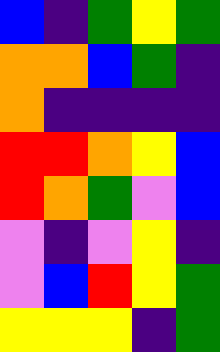[["blue", "indigo", "green", "yellow", "green"], ["orange", "orange", "blue", "green", "indigo"], ["orange", "indigo", "indigo", "indigo", "indigo"], ["red", "red", "orange", "yellow", "blue"], ["red", "orange", "green", "violet", "blue"], ["violet", "indigo", "violet", "yellow", "indigo"], ["violet", "blue", "red", "yellow", "green"], ["yellow", "yellow", "yellow", "indigo", "green"]]